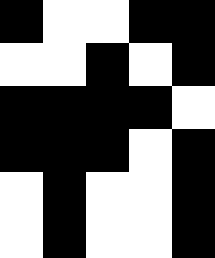[["black", "white", "white", "black", "black"], ["white", "white", "black", "white", "black"], ["black", "black", "black", "black", "white"], ["black", "black", "black", "white", "black"], ["white", "black", "white", "white", "black"], ["white", "black", "white", "white", "black"]]